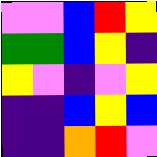[["violet", "violet", "blue", "red", "yellow"], ["green", "green", "blue", "yellow", "indigo"], ["yellow", "violet", "indigo", "violet", "yellow"], ["indigo", "indigo", "blue", "yellow", "blue"], ["indigo", "indigo", "orange", "red", "violet"]]